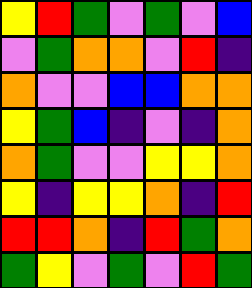[["yellow", "red", "green", "violet", "green", "violet", "blue"], ["violet", "green", "orange", "orange", "violet", "red", "indigo"], ["orange", "violet", "violet", "blue", "blue", "orange", "orange"], ["yellow", "green", "blue", "indigo", "violet", "indigo", "orange"], ["orange", "green", "violet", "violet", "yellow", "yellow", "orange"], ["yellow", "indigo", "yellow", "yellow", "orange", "indigo", "red"], ["red", "red", "orange", "indigo", "red", "green", "orange"], ["green", "yellow", "violet", "green", "violet", "red", "green"]]